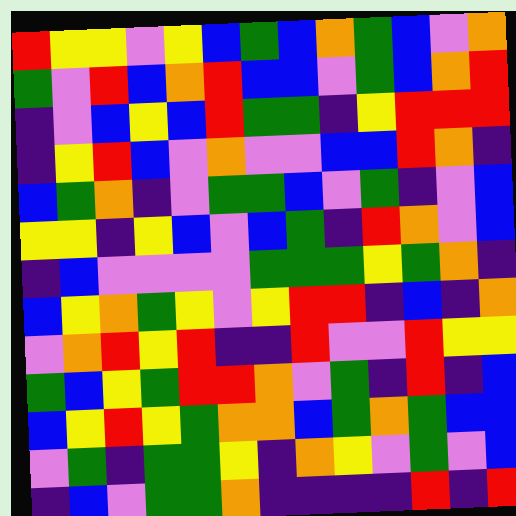[["red", "yellow", "yellow", "violet", "yellow", "blue", "green", "blue", "orange", "green", "blue", "violet", "orange"], ["green", "violet", "red", "blue", "orange", "red", "blue", "blue", "violet", "green", "blue", "orange", "red"], ["indigo", "violet", "blue", "yellow", "blue", "red", "green", "green", "indigo", "yellow", "red", "red", "red"], ["indigo", "yellow", "red", "blue", "violet", "orange", "violet", "violet", "blue", "blue", "red", "orange", "indigo"], ["blue", "green", "orange", "indigo", "violet", "green", "green", "blue", "violet", "green", "indigo", "violet", "blue"], ["yellow", "yellow", "indigo", "yellow", "blue", "violet", "blue", "green", "indigo", "red", "orange", "violet", "blue"], ["indigo", "blue", "violet", "violet", "violet", "violet", "green", "green", "green", "yellow", "green", "orange", "indigo"], ["blue", "yellow", "orange", "green", "yellow", "violet", "yellow", "red", "red", "indigo", "blue", "indigo", "orange"], ["violet", "orange", "red", "yellow", "red", "indigo", "indigo", "red", "violet", "violet", "red", "yellow", "yellow"], ["green", "blue", "yellow", "green", "red", "red", "orange", "violet", "green", "indigo", "red", "indigo", "blue"], ["blue", "yellow", "red", "yellow", "green", "orange", "orange", "blue", "green", "orange", "green", "blue", "blue"], ["violet", "green", "indigo", "green", "green", "yellow", "indigo", "orange", "yellow", "violet", "green", "violet", "blue"], ["indigo", "blue", "violet", "green", "green", "orange", "indigo", "indigo", "indigo", "indigo", "red", "indigo", "red"]]